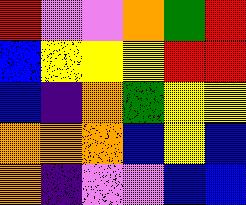[["red", "violet", "violet", "orange", "green", "red"], ["blue", "yellow", "yellow", "yellow", "red", "red"], ["blue", "indigo", "orange", "green", "yellow", "yellow"], ["orange", "orange", "orange", "blue", "yellow", "blue"], ["orange", "indigo", "violet", "violet", "blue", "blue"]]